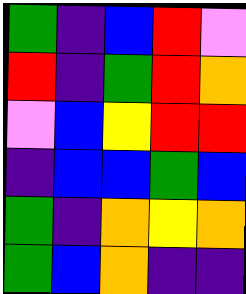[["green", "indigo", "blue", "red", "violet"], ["red", "indigo", "green", "red", "orange"], ["violet", "blue", "yellow", "red", "red"], ["indigo", "blue", "blue", "green", "blue"], ["green", "indigo", "orange", "yellow", "orange"], ["green", "blue", "orange", "indigo", "indigo"]]